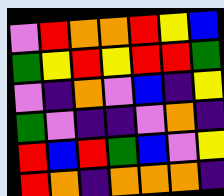[["violet", "red", "orange", "orange", "red", "yellow", "blue"], ["green", "yellow", "red", "yellow", "red", "red", "green"], ["violet", "indigo", "orange", "violet", "blue", "indigo", "yellow"], ["green", "violet", "indigo", "indigo", "violet", "orange", "indigo"], ["red", "blue", "red", "green", "blue", "violet", "yellow"], ["red", "orange", "indigo", "orange", "orange", "orange", "indigo"]]